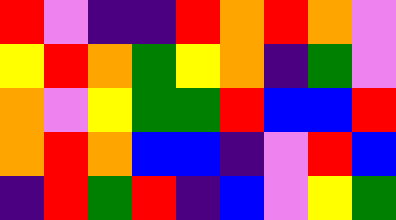[["red", "violet", "indigo", "indigo", "red", "orange", "red", "orange", "violet"], ["yellow", "red", "orange", "green", "yellow", "orange", "indigo", "green", "violet"], ["orange", "violet", "yellow", "green", "green", "red", "blue", "blue", "red"], ["orange", "red", "orange", "blue", "blue", "indigo", "violet", "red", "blue"], ["indigo", "red", "green", "red", "indigo", "blue", "violet", "yellow", "green"]]